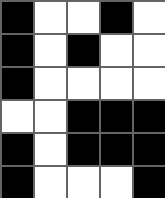[["black", "white", "white", "black", "white"], ["black", "white", "black", "white", "white"], ["black", "white", "white", "white", "white"], ["white", "white", "black", "black", "black"], ["black", "white", "black", "black", "black"], ["black", "white", "white", "white", "black"]]